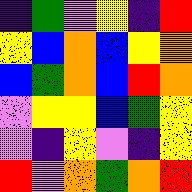[["indigo", "green", "violet", "yellow", "indigo", "red"], ["yellow", "blue", "orange", "blue", "yellow", "orange"], ["blue", "green", "orange", "blue", "red", "orange"], ["violet", "yellow", "yellow", "blue", "green", "yellow"], ["violet", "indigo", "yellow", "violet", "indigo", "yellow"], ["red", "violet", "orange", "green", "orange", "red"]]